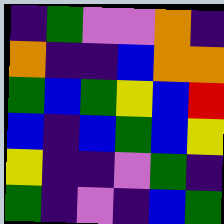[["indigo", "green", "violet", "violet", "orange", "indigo"], ["orange", "indigo", "indigo", "blue", "orange", "orange"], ["green", "blue", "green", "yellow", "blue", "red"], ["blue", "indigo", "blue", "green", "blue", "yellow"], ["yellow", "indigo", "indigo", "violet", "green", "indigo"], ["green", "indigo", "violet", "indigo", "blue", "green"]]